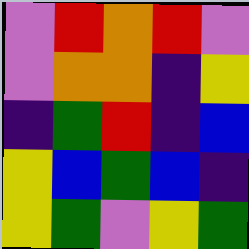[["violet", "red", "orange", "red", "violet"], ["violet", "orange", "orange", "indigo", "yellow"], ["indigo", "green", "red", "indigo", "blue"], ["yellow", "blue", "green", "blue", "indigo"], ["yellow", "green", "violet", "yellow", "green"]]